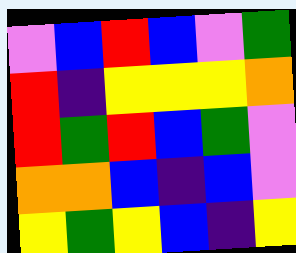[["violet", "blue", "red", "blue", "violet", "green"], ["red", "indigo", "yellow", "yellow", "yellow", "orange"], ["red", "green", "red", "blue", "green", "violet"], ["orange", "orange", "blue", "indigo", "blue", "violet"], ["yellow", "green", "yellow", "blue", "indigo", "yellow"]]